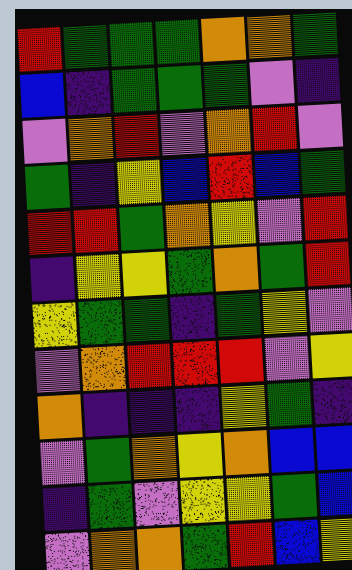[["red", "green", "green", "green", "orange", "orange", "green"], ["blue", "indigo", "green", "green", "green", "violet", "indigo"], ["violet", "orange", "red", "violet", "orange", "red", "violet"], ["green", "indigo", "yellow", "blue", "red", "blue", "green"], ["red", "red", "green", "orange", "yellow", "violet", "red"], ["indigo", "yellow", "yellow", "green", "orange", "green", "red"], ["yellow", "green", "green", "indigo", "green", "yellow", "violet"], ["violet", "orange", "red", "red", "red", "violet", "yellow"], ["orange", "indigo", "indigo", "indigo", "yellow", "green", "indigo"], ["violet", "green", "orange", "yellow", "orange", "blue", "blue"], ["indigo", "green", "violet", "yellow", "yellow", "green", "blue"], ["violet", "orange", "orange", "green", "red", "blue", "yellow"]]